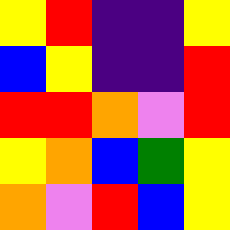[["yellow", "red", "indigo", "indigo", "yellow"], ["blue", "yellow", "indigo", "indigo", "red"], ["red", "red", "orange", "violet", "red"], ["yellow", "orange", "blue", "green", "yellow"], ["orange", "violet", "red", "blue", "yellow"]]